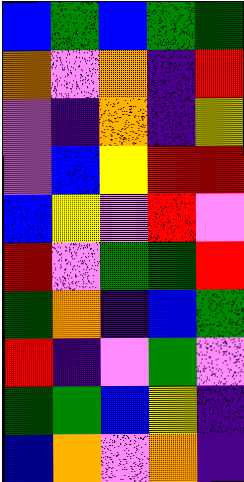[["blue", "green", "blue", "green", "green"], ["orange", "violet", "orange", "indigo", "red"], ["violet", "indigo", "orange", "indigo", "yellow"], ["violet", "blue", "yellow", "red", "red"], ["blue", "yellow", "violet", "red", "violet"], ["red", "violet", "green", "green", "red"], ["green", "orange", "indigo", "blue", "green"], ["red", "indigo", "violet", "green", "violet"], ["green", "green", "blue", "yellow", "indigo"], ["blue", "orange", "violet", "orange", "indigo"]]